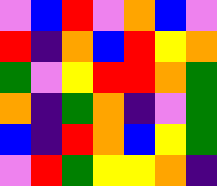[["violet", "blue", "red", "violet", "orange", "blue", "violet"], ["red", "indigo", "orange", "blue", "red", "yellow", "orange"], ["green", "violet", "yellow", "red", "red", "orange", "green"], ["orange", "indigo", "green", "orange", "indigo", "violet", "green"], ["blue", "indigo", "red", "orange", "blue", "yellow", "green"], ["violet", "red", "green", "yellow", "yellow", "orange", "indigo"]]